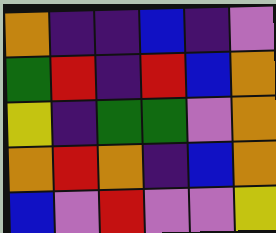[["orange", "indigo", "indigo", "blue", "indigo", "violet"], ["green", "red", "indigo", "red", "blue", "orange"], ["yellow", "indigo", "green", "green", "violet", "orange"], ["orange", "red", "orange", "indigo", "blue", "orange"], ["blue", "violet", "red", "violet", "violet", "yellow"]]